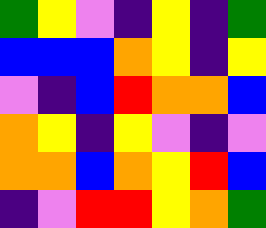[["green", "yellow", "violet", "indigo", "yellow", "indigo", "green"], ["blue", "blue", "blue", "orange", "yellow", "indigo", "yellow"], ["violet", "indigo", "blue", "red", "orange", "orange", "blue"], ["orange", "yellow", "indigo", "yellow", "violet", "indigo", "violet"], ["orange", "orange", "blue", "orange", "yellow", "red", "blue"], ["indigo", "violet", "red", "red", "yellow", "orange", "green"]]